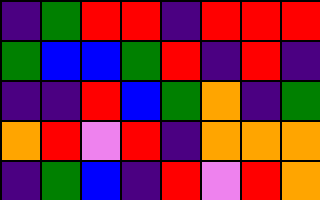[["indigo", "green", "red", "red", "indigo", "red", "red", "red"], ["green", "blue", "blue", "green", "red", "indigo", "red", "indigo"], ["indigo", "indigo", "red", "blue", "green", "orange", "indigo", "green"], ["orange", "red", "violet", "red", "indigo", "orange", "orange", "orange"], ["indigo", "green", "blue", "indigo", "red", "violet", "red", "orange"]]